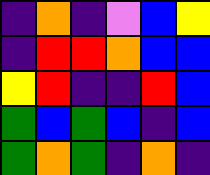[["indigo", "orange", "indigo", "violet", "blue", "yellow"], ["indigo", "red", "red", "orange", "blue", "blue"], ["yellow", "red", "indigo", "indigo", "red", "blue"], ["green", "blue", "green", "blue", "indigo", "blue"], ["green", "orange", "green", "indigo", "orange", "indigo"]]